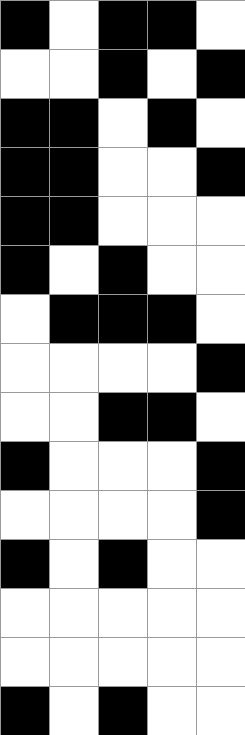[["black", "white", "black", "black", "white"], ["white", "white", "black", "white", "black"], ["black", "black", "white", "black", "white"], ["black", "black", "white", "white", "black"], ["black", "black", "white", "white", "white"], ["black", "white", "black", "white", "white"], ["white", "black", "black", "black", "white"], ["white", "white", "white", "white", "black"], ["white", "white", "black", "black", "white"], ["black", "white", "white", "white", "black"], ["white", "white", "white", "white", "black"], ["black", "white", "black", "white", "white"], ["white", "white", "white", "white", "white"], ["white", "white", "white", "white", "white"], ["black", "white", "black", "white", "white"]]